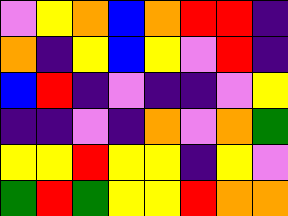[["violet", "yellow", "orange", "blue", "orange", "red", "red", "indigo"], ["orange", "indigo", "yellow", "blue", "yellow", "violet", "red", "indigo"], ["blue", "red", "indigo", "violet", "indigo", "indigo", "violet", "yellow"], ["indigo", "indigo", "violet", "indigo", "orange", "violet", "orange", "green"], ["yellow", "yellow", "red", "yellow", "yellow", "indigo", "yellow", "violet"], ["green", "red", "green", "yellow", "yellow", "red", "orange", "orange"]]